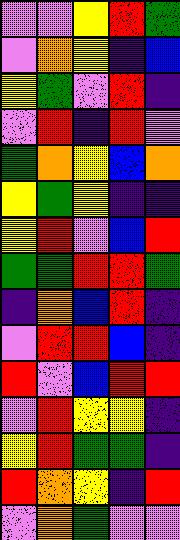[["violet", "violet", "yellow", "red", "green"], ["violet", "orange", "yellow", "indigo", "blue"], ["yellow", "green", "violet", "red", "indigo"], ["violet", "red", "indigo", "red", "violet"], ["green", "orange", "yellow", "blue", "orange"], ["yellow", "green", "yellow", "indigo", "indigo"], ["yellow", "red", "violet", "blue", "red"], ["green", "green", "red", "red", "green"], ["indigo", "orange", "blue", "red", "indigo"], ["violet", "red", "red", "blue", "indigo"], ["red", "violet", "blue", "red", "red"], ["violet", "red", "yellow", "yellow", "indigo"], ["yellow", "red", "green", "green", "indigo"], ["red", "orange", "yellow", "indigo", "red"], ["violet", "orange", "green", "violet", "violet"]]